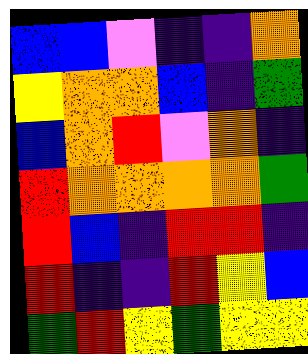[["blue", "blue", "violet", "indigo", "indigo", "orange"], ["yellow", "orange", "orange", "blue", "indigo", "green"], ["blue", "orange", "red", "violet", "orange", "indigo"], ["red", "orange", "orange", "orange", "orange", "green"], ["red", "blue", "indigo", "red", "red", "indigo"], ["red", "indigo", "indigo", "red", "yellow", "blue"], ["green", "red", "yellow", "green", "yellow", "yellow"]]